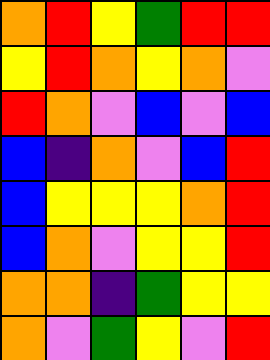[["orange", "red", "yellow", "green", "red", "red"], ["yellow", "red", "orange", "yellow", "orange", "violet"], ["red", "orange", "violet", "blue", "violet", "blue"], ["blue", "indigo", "orange", "violet", "blue", "red"], ["blue", "yellow", "yellow", "yellow", "orange", "red"], ["blue", "orange", "violet", "yellow", "yellow", "red"], ["orange", "orange", "indigo", "green", "yellow", "yellow"], ["orange", "violet", "green", "yellow", "violet", "red"]]